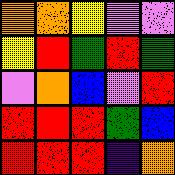[["orange", "orange", "yellow", "violet", "violet"], ["yellow", "red", "green", "red", "green"], ["violet", "orange", "blue", "violet", "red"], ["red", "red", "red", "green", "blue"], ["red", "red", "red", "indigo", "orange"]]